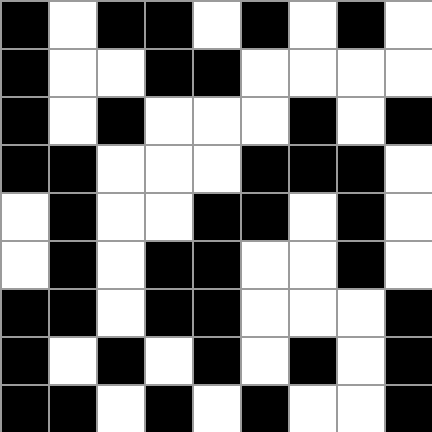[["black", "white", "black", "black", "white", "black", "white", "black", "white"], ["black", "white", "white", "black", "black", "white", "white", "white", "white"], ["black", "white", "black", "white", "white", "white", "black", "white", "black"], ["black", "black", "white", "white", "white", "black", "black", "black", "white"], ["white", "black", "white", "white", "black", "black", "white", "black", "white"], ["white", "black", "white", "black", "black", "white", "white", "black", "white"], ["black", "black", "white", "black", "black", "white", "white", "white", "black"], ["black", "white", "black", "white", "black", "white", "black", "white", "black"], ["black", "black", "white", "black", "white", "black", "white", "white", "black"]]